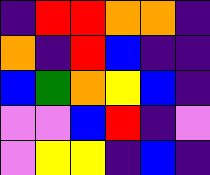[["indigo", "red", "red", "orange", "orange", "indigo"], ["orange", "indigo", "red", "blue", "indigo", "indigo"], ["blue", "green", "orange", "yellow", "blue", "indigo"], ["violet", "violet", "blue", "red", "indigo", "violet"], ["violet", "yellow", "yellow", "indigo", "blue", "indigo"]]